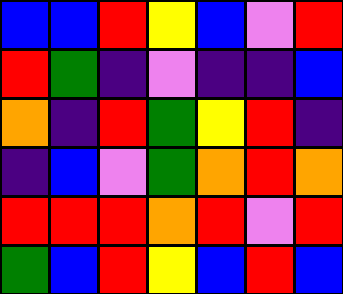[["blue", "blue", "red", "yellow", "blue", "violet", "red"], ["red", "green", "indigo", "violet", "indigo", "indigo", "blue"], ["orange", "indigo", "red", "green", "yellow", "red", "indigo"], ["indigo", "blue", "violet", "green", "orange", "red", "orange"], ["red", "red", "red", "orange", "red", "violet", "red"], ["green", "blue", "red", "yellow", "blue", "red", "blue"]]